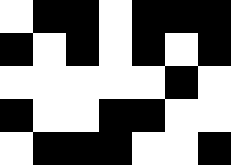[["white", "black", "black", "white", "black", "black", "black"], ["black", "white", "black", "white", "black", "white", "black"], ["white", "white", "white", "white", "white", "black", "white"], ["black", "white", "white", "black", "black", "white", "white"], ["white", "black", "black", "black", "white", "white", "black"]]